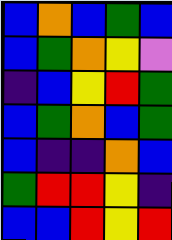[["blue", "orange", "blue", "green", "blue"], ["blue", "green", "orange", "yellow", "violet"], ["indigo", "blue", "yellow", "red", "green"], ["blue", "green", "orange", "blue", "green"], ["blue", "indigo", "indigo", "orange", "blue"], ["green", "red", "red", "yellow", "indigo"], ["blue", "blue", "red", "yellow", "red"]]